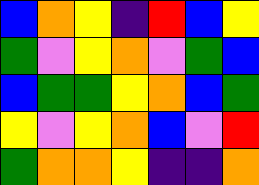[["blue", "orange", "yellow", "indigo", "red", "blue", "yellow"], ["green", "violet", "yellow", "orange", "violet", "green", "blue"], ["blue", "green", "green", "yellow", "orange", "blue", "green"], ["yellow", "violet", "yellow", "orange", "blue", "violet", "red"], ["green", "orange", "orange", "yellow", "indigo", "indigo", "orange"]]